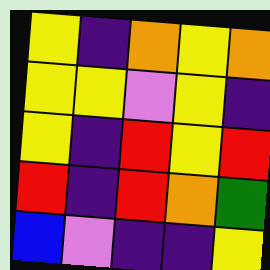[["yellow", "indigo", "orange", "yellow", "orange"], ["yellow", "yellow", "violet", "yellow", "indigo"], ["yellow", "indigo", "red", "yellow", "red"], ["red", "indigo", "red", "orange", "green"], ["blue", "violet", "indigo", "indigo", "yellow"]]